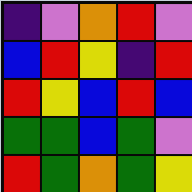[["indigo", "violet", "orange", "red", "violet"], ["blue", "red", "yellow", "indigo", "red"], ["red", "yellow", "blue", "red", "blue"], ["green", "green", "blue", "green", "violet"], ["red", "green", "orange", "green", "yellow"]]